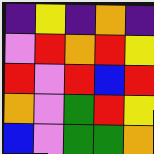[["indigo", "yellow", "indigo", "orange", "indigo"], ["violet", "red", "orange", "red", "yellow"], ["red", "violet", "red", "blue", "red"], ["orange", "violet", "green", "red", "yellow"], ["blue", "violet", "green", "green", "orange"]]